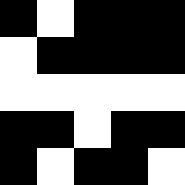[["black", "white", "black", "black", "black"], ["white", "black", "black", "black", "black"], ["white", "white", "white", "white", "white"], ["black", "black", "white", "black", "black"], ["black", "white", "black", "black", "white"]]